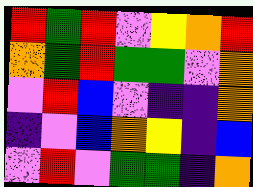[["red", "green", "red", "violet", "yellow", "orange", "red"], ["orange", "green", "red", "green", "green", "violet", "orange"], ["violet", "red", "blue", "violet", "indigo", "indigo", "orange"], ["indigo", "violet", "blue", "orange", "yellow", "indigo", "blue"], ["violet", "red", "violet", "green", "green", "indigo", "orange"]]